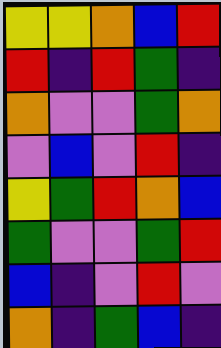[["yellow", "yellow", "orange", "blue", "red"], ["red", "indigo", "red", "green", "indigo"], ["orange", "violet", "violet", "green", "orange"], ["violet", "blue", "violet", "red", "indigo"], ["yellow", "green", "red", "orange", "blue"], ["green", "violet", "violet", "green", "red"], ["blue", "indigo", "violet", "red", "violet"], ["orange", "indigo", "green", "blue", "indigo"]]